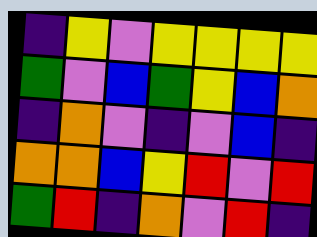[["indigo", "yellow", "violet", "yellow", "yellow", "yellow", "yellow"], ["green", "violet", "blue", "green", "yellow", "blue", "orange"], ["indigo", "orange", "violet", "indigo", "violet", "blue", "indigo"], ["orange", "orange", "blue", "yellow", "red", "violet", "red"], ["green", "red", "indigo", "orange", "violet", "red", "indigo"]]